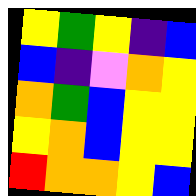[["yellow", "green", "yellow", "indigo", "blue"], ["blue", "indigo", "violet", "orange", "yellow"], ["orange", "green", "blue", "yellow", "yellow"], ["yellow", "orange", "blue", "yellow", "yellow"], ["red", "orange", "orange", "yellow", "blue"]]